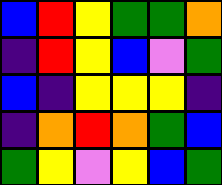[["blue", "red", "yellow", "green", "green", "orange"], ["indigo", "red", "yellow", "blue", "violet", "green"], ["blue", "indigo", "yellow", "yellow", "yellow", "indigo"], ["indigo", "orange", "red", "orange", "green", "blue"], ["green", "yellow", "violet", "yellow", "blue", "green"]]